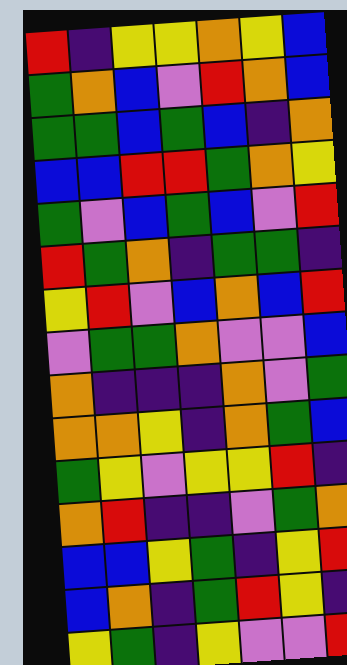[["red", "indigo", "yellow", "yellow", "orange", "yellow", "blue"], ["green", "orange", "blue", "violet", "red", "orange", "blue"], ["green", "green", "blue", "green", "blue", "indigo", "orange"], ["blue", "blue", "red", "red", "green", "orange", "yellow"], ["green", "violet", "blue", "green", "blue", "violet", "red"], ["red", "green", "orange", "indigo", "green", "green", "indigo"], ["yellow", "red", "violet", "blue", "orange", "blue", "red"], ["violet", "green", "green", "orange", "violet", "violet", "blue"], ["orange", "indigo", "indigo", "indigo", "orange", "violet", "green"], ["orange", "orange", "yellow", "indigo", "orange", "green", "blue"], ["green", "yellow", "violet", "yellow", "yellow", "red", "indigo"], ["orange", "red", "indigo", "indigo", "violet", "green", "orange"], ["blue", "blue", "yellow", "green", "indigo", "yellow", "red"], ["blue", "orange", "indigo", "green", "red", "yellow", "indigo"], ["yellow", "green", "indigo", "yellow", "violet", "violet", "red"]]